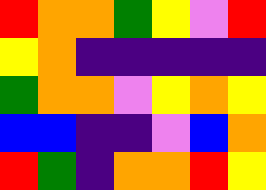[["red", "orange", "orange", "green", "yellow", "violet", "red"], ["yellow", "orange", "indigo", "indigo", "indigo", "indigo", "indigo"], ["green", "orange", "orange", "violet", "yellow", "orange", "yellow"], ["blue", "blue", "indigo", "indigo", "violet", "blue", "orange"], ["red", "green", "indigo", "orange", "orange", "red", "yellow"]]